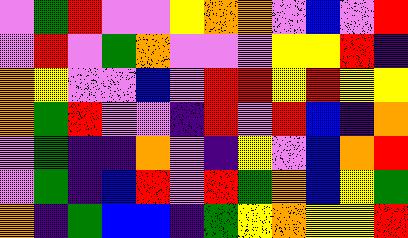[["violet", "green", "red", "violet", "violet", "yellow", "orange", "orange", "violet", "blue", "violet", "red"], ["violet", "red", "violet", "green", "orange", "violet", "violet", "violet", "yellow", "yellow", "red", "indigo"], ["orange", "yellow", "violet", "violet", "blue", "violet", "red", "red", "yellow", "red", "yellow", "yellow"], ["orange", "green", "red", "violet", "violet", "indigo", "red", "violet", "red", "blue", "indigo", "orange"], ["violet", "green", "indigo", "indigo", "orange", "violet", "indigo", "yellow", "violet", "blue", "orange", "red"], ["violet", "green", "indigo", "blue", "red", "violet", "red", "green", "orange", "blue", "yellow", "green"], ["orange", "indigo", "green", "blue", "blue", "indigo", "green", "yellow", "orange", "yellow", "yellow", "red"]]